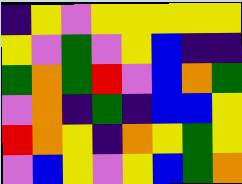[["indigo", "yellow", "violet", "yellow", "yellow", "yellow", "yellow", "yellow"], ["yellow", "violet", "green", "violet", "yellow", "blue", "indigo", "indigo"], ["green", "orange", "green", "red", "violet", "blue", "orange", "green"], ["violet", "orange", "indigo", "green", "indigo", "blue", "blue", "yellow"], ["red", "orange", "yellow", "indigo", "orange", "yellow", "green", "yellow"], ["violet", "blue", "yellow", "violet", "yellow", "blue", "green", "orange"]]